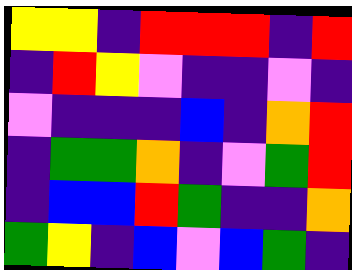[["yellow", "yellow", "indigo", "red", "red", "red", "indigo", "red"], ["indigo", "red", "yellow", "violet", "indigo", "indigo", "violet", "indigo"], ["violet", "indigo", "indigo", "indigo", "blue", "indigo", "orange", "red"], ["indigo", "green", "green", "orange", "indigo", "violet", "green", "red"], ["indigo", "blue", "blue", "red", "green", "indigo", "indigo", "orange"], ["green", "yellow", "indigo", "blue", "violet", "blue", "green", "indigo"]]